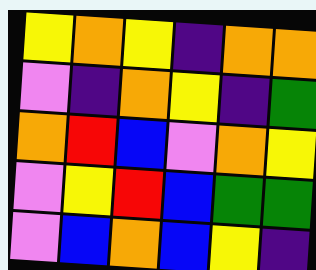[["yellow", "orange", "yellow", "indigo", "orange", "orange"], ["violet", "indigo", "orange", "yellow", "indigo", "green"], ["orange", "red", "blue", "violet", "orange", "yellow"], ["violet", "yellow", "red", "blue", "green", "green"], ["violet", "blue", "orange", "blue", "yellow", "indigo"]]